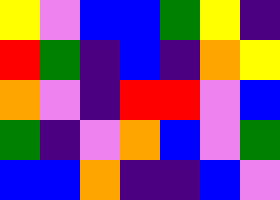[["yellow", "violet", "blue", "blue", "green", "yellow", "indigo"], ["red", "green", "indigo", "blue", "indigo", "orange", "yellow"], ["orange", "violet", "indigo", "red", "red", "violet", "blue"], ["green", "indigo", "violet", "orange", "blue", "violet", "green"], ["blue", "blue", "orange", "indigo", "indigo", "blue", "violet"]]